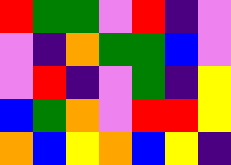[["red", "green", "green", "violet", "red", "indigo", "violet"], ["violet", "indigo", "orange", "green", "green", "blue", "violet"], ["violet", "red", "indigo", "violet", "green", "indigo", "yellow"], ["blue", "green", "orange", "violet", "red", "red", "yellow"], ["orange", "blue", "yellow", "orange", "blue", "yellow", "indigo"]]